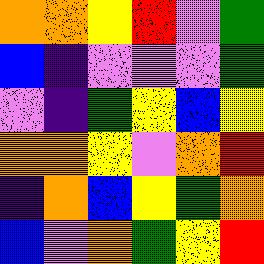[["orange", "orange", "yellow", "red", "violet", "green"], ["blue", "indigo", "violet", "violet", "violet", "green"], ["violet", "indigo", "green", "yellow", "blue", "yellow"], ["orange", "orange", "yellow", "violet", "orange", "red"], ["indigo", "orange", "blue", "yellow", "green", "orange"], ["blue", "violet", "orange", "green", "yellow", "red"]]